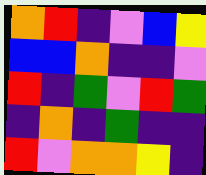[["orange", "red", "indigo", "violet", "blue", "yellow"], ["blue", "blue", "orange", "indigo", "indigo", "violet"], ["red", "indigo", "green", "violet", "red", "green"], ["indigo", "orange", "indigo", "green", "indigo", "indigo"], ["red", "violet", "orange", "orange", "yellow", "indigo"]]